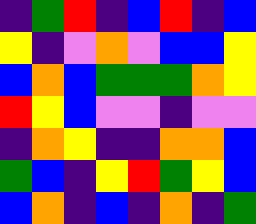[["indigo", "green", "red", "indigo", "blue", "red", "indigo", "blue"], ["yellow", "indigo", "violet", "orange", "violet", "blue", "blue", "yellow"], ["blue", "orange", "blue", "green", "green", "green", "orange", "yellow"], ["red", "yellow", "blue", "violet", "violet", "indigo", "violet", "violet"], ["indigo", "orange", "yellow", "indigo", "indigo", "orange", "orange", "blue"], ["green", "blue", "indigo", "yellow", "red", "green", "yellow", "blue"], ["blue", "orange", "indigo", "blue", "indigo", "orange", "indigo", "green"]]